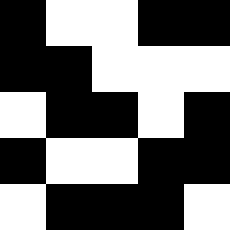[["black", "white", "white", "black", "black"], ["black", "black", "white", "white", "white"], ["white", "black", "black", "white", "black"], ["black", "white", "white", "black", "black"], ["white", "black", "black", "black", "white"]]